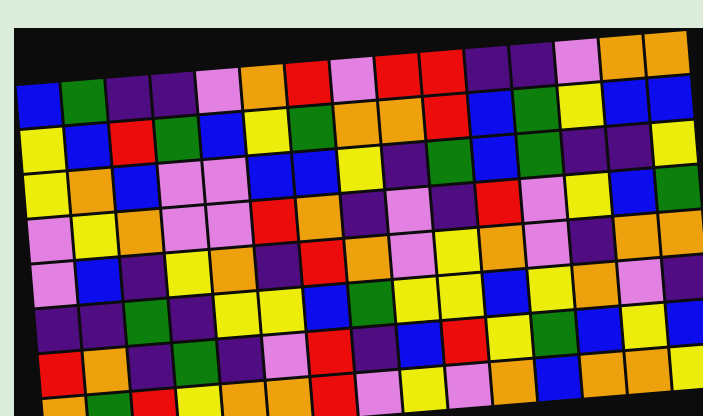[["blue", "green", "indigo", "indigo", "violet", "orange", "red", "violet", "red", "red", "indigo", "indigo", "violet", "orange", "orange"], ["yellow", "blue", "red", "green", "blue", "yellow", "green", "orange", "orange", "red", "blue", "green", "yellow", "blue", "blue"], ["yellow", "orange", "blue", "violet", "violet", "blue", "blue", "yellow", "indigo", "green", "blue", "green", "indigo", "indigo", "yellow"], ["violet", "yellow", "orange", "violet", "violet", "red", "orange", "indigo", "violet", "indigo", "red", "violet", "yellow", "blue", "green"], ["violet", "blue", "indigo", "yellow", "orange", "indigo", "red", "orange", "violet", "yellow", "orange", "violet", "indigo", "orange", "orange"], ["indigo", "indigo", "green", "indigo", "yellow", "yellow", "blue", "green", "yellow", "yellow", "blue", "yellow", "orange", "violet", "indigo"], ["red", "orange", "indigo", "green", "indigo", "violet", "red", "indigo", "blue", "red", "yellow", "green", "blue", "yellow", "blue"], ["orange", "green", "red", "yellow", "orange", "orange", "red", "violet", "yellow", "violet", "orange", "blue", "orange", "orange", "yellow"]]